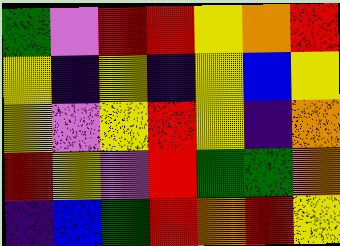[["green", "violet", "red", "red", "yellow", "orange", "red"], ["yellow", "indigo", "yellow", "indigo", "yellow", "blue", "yellow"], ["yellow", "violet", "yellow", "red", "yellow", "indigo", "orange"], ["red", "yellow", "violet", "red", "green", "green", "orange"], ["indigo", "blue", "green", "red", "orange", "red", "yellow"]]